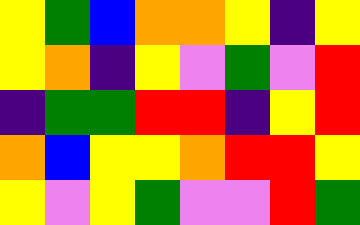[["yellow", "green", "blue", "orange", "orange", "yellow", "indigo", "yellow"], ["yellow", "orange", "indigo", "yellow", "violet", "green", "violet", "red"], ["indigo", "green", "green", "red", "red", "indigo", "yellow", "red"], ["orange", "blue", "yellow", "yellow", "orange", "red", "red", "yellow"], ["yellow", "violet", "yellow", "green", "violet", "violet", "red", "green"]]